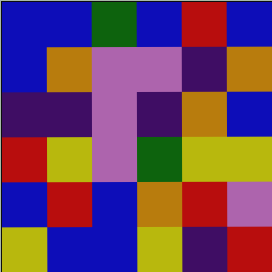[["blue", "blue", "green", "blue", "red", "blue"], ["blue", "orange", "violet", "violet", "indigo", "orange"], ["indigo", "indigo", "violet", "indigo", "orange", "blue"], ["red", "yellow", "violet", "green", "yellow", "yellow"], ["blue", "red", "blue", "orange", "red", "violet"], ["yellow", "blue", "blue", "yellow", "indigo", "red"]]